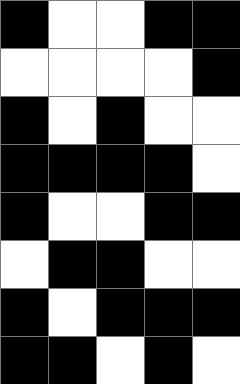[["black", "white", "white", "black", "black"], ["white", "white", "white", "white", "black"], ["black", "white", "black", "white", "white"], ["black", "black", "black", "black", "white"], ["black", "white", "white", "black", "black"], ["white", "black", "black", "white", "white"], ["black", "white", "black", "black", "black"], ["black", "black", "white", "black", "white"]]